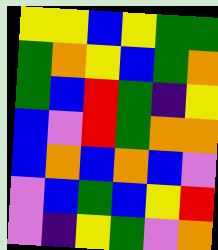[["yellow", "yellow", "blue", "yellow", "green", "green"], ["green", "orange", "yellow", "blue", "green", "orange"], ["green", "blue", "red", "green", "indigo", "yellow"], ["blue", "violet", "red", "green", "orange", "orange"], ["blue", "orange", "blue", "orange", "blue", "violet"], ["violet", "blue", "green", "blue", "yellow", "red"], ["violet", "indigo", "yellow", "green", "violet", "orange"]]